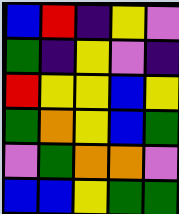[["blue", "red", "indigo", "yellow", "violet"], ["green", "indigo", "yellow", "violet", "indigo"], ["red", "yellow", "yellow", "blue", "yellow"], ["green", "orange", "yellow", "blue", "green"], ["violet", "green", "orange", "orange", "violet"], ["blue", "blue", "yellow", "green", "green"]]